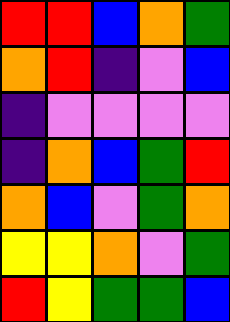[["red", "red", "blue", "orange", "green"], ["orange", "red", "indigo", "violet", "blue"], ["indigo", "violet", "violet", "violet", "violet"], ["indigo", "orange", "blue", "green", "red"], ["orange", "blue", "violet", "green", "orange"], ["yellow", "yellow", "orange", "violet", "green"], ["red", "yellow", "green", "green", "blue"]]